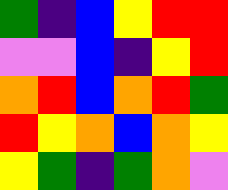[["green", "indigo", "blue", "yellow", "red", "red"], ["violet", "violet", "blue", "indigo", "yellow", "red"], ["orange", "red", "blue", "orange", "red", "green"], ["red", "yellow", "orange", "blue", "orange", "yellow"], ["yellow", "green", "indigo", "green", "orange", "violet"]]